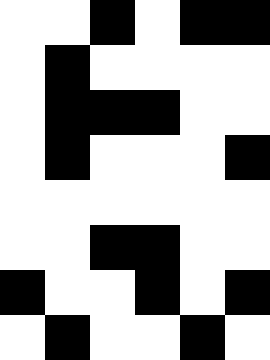[["white", "white", "black", "white", "black", "black"], ["white", "black", "white", "white", "white", "white"], ["white", "black", "black", "black", "white", "white"], ["white", "black", "white", "white", "white", "black"], ["white", "white", "white", "white", "white", "white"], ["white", "white", "black", "black", "white", "white"], ["black", "white", "white", "black", "white", "black"], ["white", "black", "white", "white", "black", "white"]]